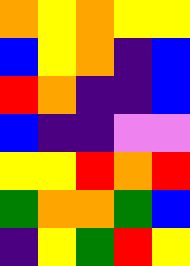[["orange", "yellow", "orange", "yellow", "yellow"], ["blue", "yellow", "orange", "indigo", "blue"], ["red", "orange", "indigo", "indigo", "blue"], ["blue", "indigo", "indigo", "violet", "violet"], ["yellow", "yellow", "red", "orange", "red"], ["green", "orange", "orange", "green", "blue"], ["indigo", "yellow", "green", "red", "yellow"]]